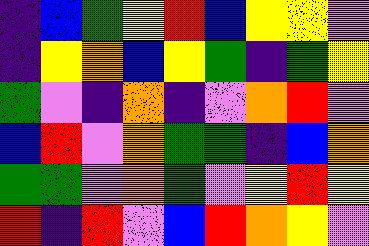[["indigo", "blue", "green", "yellow", "red", "blue", "yellow", "yellow", "violet"], ["indigo", "yellow", "orange", "blue", "yellow", "green", "indigo", "green", "yellow"], ["green", "violet", "indigo", "orange", "indigo", "violet", "orange", "red", "violet"], ["blue", "red", "violet", "orange", "green", "green", "indigo", "blue", "orange"], ["green", "green", "violet", "orange", "green", "violet", "yellow", "red", "yellow"], ["red", "indigo", "red", "violet", "blue", "red", "orange", "yellow", "violet"]]